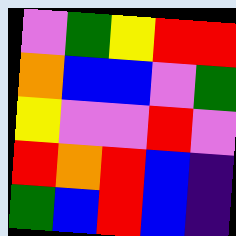[["violet", "green", "yellow", "red", "red"], ["orange", "blue", "blue", "violet", "green"], ["yellow", "violet", "violet", "red", "violet"], ["red", "orange", "red", "blue", "indigo"], ["green", "blue", "red", "blue", "indigo"]]